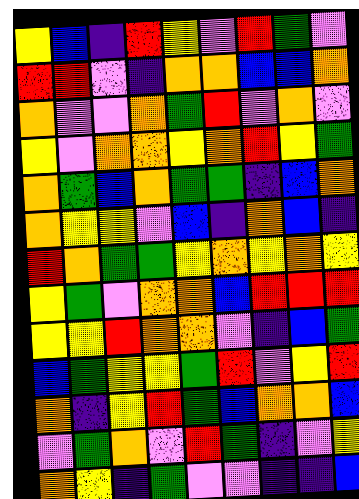[["yellow", "blue", "indigo", "red", "yellow", "violet", "red", "green", "violet"], ["red", "red", "violet", "indigo", "orange", "orange", "blue", "blue", "orange"], ["orange", "violet", "violet", "orange", "green", "red", "violet", "orange", "violet"], ["yellow", "violet", "orange", "orange", "yellow", "orange", "red", "yellow", "green"], ["orange", "green", "blue", "orange", "green", "green", "indigo", "blue", "orange"], ["orange", "yellow", "yellow", "violet", "blue", "indigo", "orange", "blue", "indigo"], ["red", "orange", "green", "green", "yellow", "orange", "yellow", "orange", "yellow"], ["yellow", "green", "violet", "orange", "orange", "blue", "red", "red", "red"], ["yellow", "yellow", "red", "orange", "orange", "violet", "indigo", "blue", "green"], ["blue", "green", "yellow", "yellow", "green", "red", "violet", "yellow", "red"], ["orange", "indigo", "yellow", "red", "green", "blue", "orange", "orange", "blue"], ["violet", "green", "orange", "violet", "red", "green", "indigo", "violet", "yellow"], ["orange", "yellow", "indigo", "green", "violet", "violet", "indigo", "indigo", "blue"]]